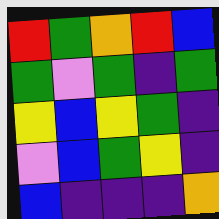[["red", "green", "orange", "red", "blue"], ["green", "violet", "green", "indigo", "green"], ["yellow", "blue", "yellow", "green", "indigo"], ["violet", "blue", "green", "yellow", "indigo"], ["blue", "indigo", "indigo", "indigo", "orange"]]